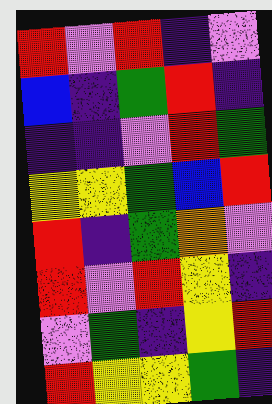[["red", "violet", "red", "indigo", "violet"], ["blue", "indigo", "green", "red", "indigo"], ["indigo", "indigo", "violet", "red", "green"], ["yellow", "yellow", "green", "blue", "red"], ["red", "indigo", "green", "orange", "violet"], ["red", "violet", "red", "yellow", "indigo"], ["violet", "green", "indigo", "yellow", "red"], ["red", "yellow", "yellow", "green", "indigo"]]